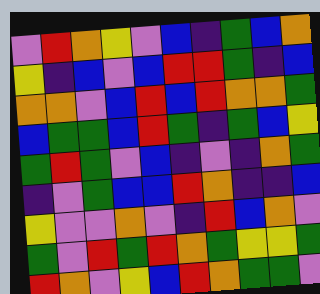[["violet", "red", "orange", "yellow", "violet", "blue", "indigo", "green", "blue", "orange"], ["yellow", "indigo", "blue", "violet", "blue", "red", "red", "green", "indigo", "blue"], ["orange", "orange", "violet", "blue", "red", "blue", "red", "orange", "orange", "green"], ["blue", "green", "green", "blue", "red", "green", "indigo", "green", "blue", "yellow"], ["green", "red", "green", "violet", "blue", "indigo", "violet", "indigo", "orange", "green"], ["indigo", "violet", "green", "blue", "blue", "red", "orange", "indigo", "indigo", "blue"], ["yellow", "violet", "violet", "orange", "violet", "indigo", "red", "blue", "orange", "violet"], ["green", "violet", "red", "green", "red", "orange", "green", "yellow", "yellow", "green"], ["red", "orange", "violet", "yellow", "blue", "red", "orange", "green", "green", "violet"]]